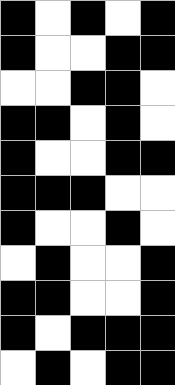[["black", "white", "black", "white", "black"], ["black", "white", "white", "black", "black"], ["white", "white", "black", "black", "white"], ["black", "black", "white", "black", "white"], ["black", "white", "white", "black", "black"], ["black", "black", "black", "white", "white"], ["black", "white", "white", "black", "white"], ["white", "black", "white", "white", "black"], ["black", "black", "white", "white", "black"], ["black", "white", "black", "black", "black"], ["white", "black", "white", "black", "black"]]